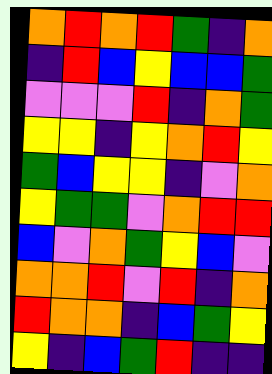[["orange", "red", "orange", "red", "green", "indigo", "orange"], ["indigo", "red", "blue", "yellow", "blue", "blue", "green"], ["violet", "violet", "violet", "red", "indigo", "orange", "green"], ["yellow", "yellow", "indigo", "yellow", "orange", "red", "yellow"], ["green", "blue", "yellow", "yellow", "indigo", "violet", "orange"], ["yellow", "green", "green", "violet", "orange", "red", "red"], ["blue", "violet", "orange", "green", "yellow", "blue", "violet"], ["orange", "orange", "red", "violet", "red", "indigo", "orange"], ["red", "orange", "orange", "indigo", "blue", "green", "yellow"], ["yellow", "indigo", "blue", "green", "red", "indigo", "indigo"]]